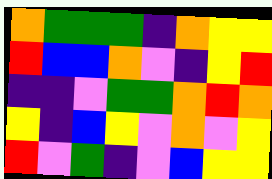[["orange", "green", "green", "green", "indigo", "orange", "yellow", "yellow"], ["red", "blue", "blue", "orange", "violet", "indigo", "yellow", "red"], ["indigo", "indigo", "violet", "green", "green", "orange", "red", "orange"], ["yellow", "indigo", "blue", "yellow", "violet", "orange", "violet", "yellow"], ["red", "violet", "green", "indigo", "violet", "blue", "yellow", "yellow"]]